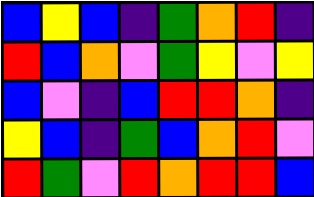[["blue", "yellow", "blue", "indigo", "green", "orange", "red", "indigo"], ["red", "blue", "orange", "violet", "green", "yellow", "violet", "yellow"], ["blue", "violet", "indigo", "blue", "red", "red", "orange", "indigo"], ["yellow", "blue", "indigo", "green", "blue", "orange", "red", "violet"], ["red", "green", "violet", "red", "orange", "red", "red", "blue"]]